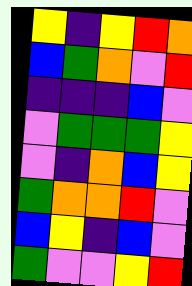[["yellow", "indigo", "yellow", "red", "orange"], ["blue", "green", "orange", "violet", "red"], ["indigo", "indigo", "indigo", "blue", "violet"], ["violet", "green", "green", "green", "yellow"], ["violet", "indigo", "orange", "blue", "yellow"], ["green", "orange", "orange", "red", "violet"], ["blue", "yellow", "indigo", "blue", "violet"], ["green", "violet", "violet", "yellow", "red"]]